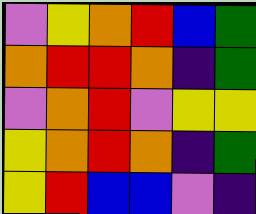[["violet", "yellow", "orange", "red", "blue", "green"], ["orange", "red", "red", "orange", "indigo", "green"], ["violet", "orange", "red", "violet", "yellow", "yellow"], ["yellow", "orange", "red", "orange", "indigo", "green"], ["yellow", "red", "blue", "blue", "violet", "indigo"]]